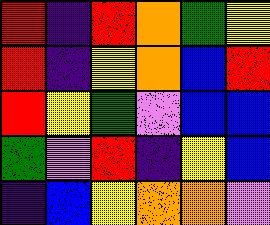[["red", "indigo", "red", "orange", "green", "yellow"], ["red", "indigo", "yellow", "orange", "blue", "red"], ["red", "yellow", "green", "violet", "blue", "blue"], ["green", "violet", "red", "indigo", "yellow", "blue"], ["indigo", "blue", "yellow", "orange", "orange", "violet"]]